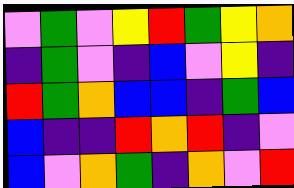[["violet", "green", "violet", "yellow", "red", "green", "yellow", "orange"], ["indigo", "green", "violet", "indigo", "blue", "violet", "yellow", "indigo"], ["red", "green", "orange", "blue", "blue", "indigo", "green", "blue"], ["blue", "indigo", "indigo", "red", "orange", "red", "indigo", "violet"], ["blue", "violet", "orange", "green", "indigo", "orange", "violet", "red"]]